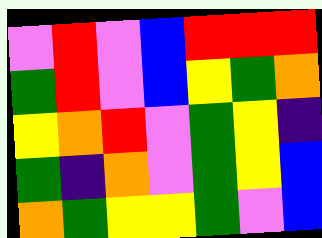[["violet", "red", "violet", "blue", "red", "red", "red"], ["green", "red", "violet", "blue", "yellow", "green", "orange"], ["yellow", "orange", "red", "violet", "green", "yellow", "indigo"], ["green", "indigo", "orange", "violet", "green", "yellow", "blue"], ["orange", "green", "yellow", "yellow", "green", "violet", "blue"]]